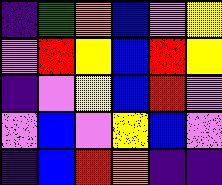[["indigo", "green", "orange", "blue", "violet", "yellow"], ["violet", "red", "yellow", "blue", "red", "yellow"], ["indigo", "violet", "yellow", "blue", "red", "violet"], ["violet", "blue", "violet", "yellow", "blue", "violet"], ["indigo", "blue", "red", "orange", "indigo", "indigo"]]